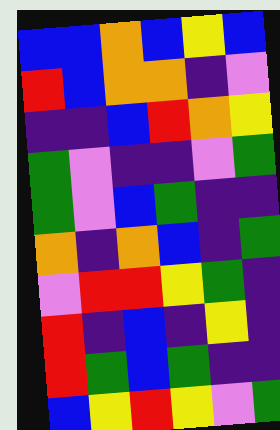[["blue", "blue", "orange", "blue", "yellow", "blue"], ["red", "blue", "orange", "orange", "indigo", "violet"], ["indigo", "indigo", "blue", "red", "orange", "yellow"], ["green", "violet", "indigo", "indigo", "violet", "green"], ["green", "violet", "blue", "green", "indigo", "indigo"], ["orange", "indigo", "orange", "blue", "indigo", "green"], ["violet", "red", "red", "yellow", "green", "indigo"], ["red", "indigo", "blue", "indigo", "yellow", "indigo"], ["red", "green", "blue", "green", "indigo", "indigo"], ["blue", "yellow", "red", "yellow", "violet", "green"]]